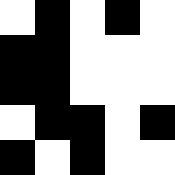[["white", "black", "white", "black", "white"], ["black", "black", "white", "white", "white"], ["black", "black", "white", "white", "white"], ["white", "black", "black", "white", "black"], ["black", "white", "black", "white", "white"]]